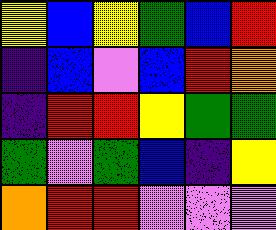[["yellow", "blue", "yellow", "green", "blue", "red"], ["indigo", "blue", "violet", "blue", "red", "orange"], ["indigo", "red", "red", "yellow", "green", "green"], ["green", "violet", "green", "blue", "indigo", "yellow"], ["orange", "red", "red", "violet", "violet", "violet"]]